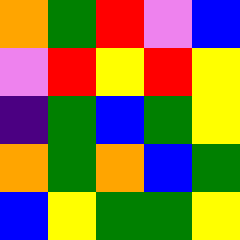[["orange", "green", "red", "violet", "blue"], ["violet", "red", "yellow", "red", "yellow"], ["indigo", "green", "blue", "green", "yellow"], ["orange", "green", "orange", "blue", "green"], ["blue", "yellow", "green", "green", "yellow"]]